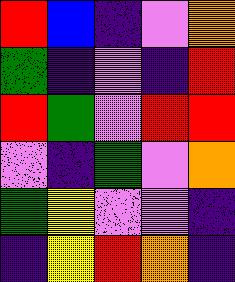[["red", "blue", "indigo", "violet", "orange"], ["green", "indigo", "violet", "indigo", "red"], ["red", "green", "violet", "red", "red"], ["violet", "indigo", "green", "violet", "orange"], ["green", "yellow", "violet", "violet", "indigo"], ["indigo", "yellow", "red", "orange", "indigo"]]